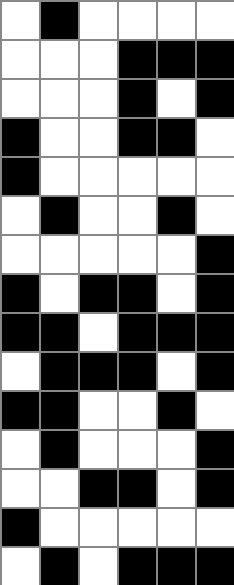[["white", "black", "white", "white", "white", "white"], ["white", "white", "white", "black", "black", "black"], ["white", "white", "white", "black", "white", "black"], ["black", "white", "white", "black", "black", "white"], ["black", "white", "white", "white", "white", "white"], ["white", "black", "white", "white", "black", "white"], ["white", "white", "white", "white", "white", "black"], ["black", "white", "black", "black", "white", "black"], ["black", "black", "white", "black", "black", "black"], ["white", "black", "black", "black", "white", "black"], ["black", "black", "white", "white", "black", "white"], ["white", "black", "white", "white", "white", "black"], ["white", "white", "black", "black", "white", "black"], ["black", "white", "white", "white", "white", "white"], ["white", "black", "white", "black", "black", "black"]]